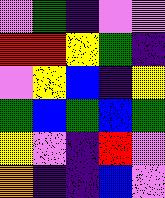[["violet", "green", "indigo", "violet", "violet"], ["red", "red", "yellow", "green", "indigo"], ["violet", "yellow", "blue", "indigo", "yellow"], ["green", "blue", "green", "blue", "green"], ["yellow", "violet", "indigo", "red", "violet"], ["orange", "indigo", "indigo", "blue", "violet"]]